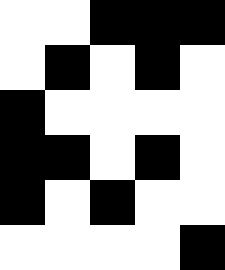[["white", "white", "black", "black", "black"], ["white", "black", "white", "black", "white"], ["black", "white", "white", "white", "white"], ["black", "black", "white", "black", "white"], ["black", "white", "black", "white", "white"], ["white", "white", "white", "white", "black"]]